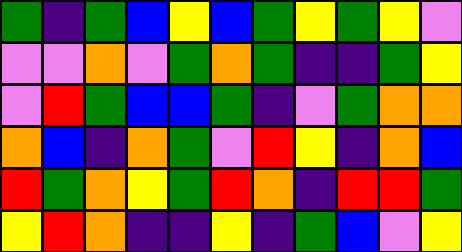[["green", "indigo", "green", "blue", "yellow", "blue", "green", "yellow", "green", "yellow", "violet"], ["violet", "violet", "orange", "violet", "green", "orange", "green", "indigo", "indigo", "green", "yellow"], ["violet", "red", "green", "blue", "blue", "green", "indigo", "violet", "green", "orange", "orange"], ["orange", "blue", "indigo", "orange", "green", "violet", "red", "yellow", "indigo", "orange", "blue"], ["red", "green", "orange", "yellow", "green", "red", "orange", "indigo", "red", "red", "green"], ["yellow", "red", "orange", "indigo", "indigo", "yellow", "indigo", "green", "blue", "violet", "yellow"]]